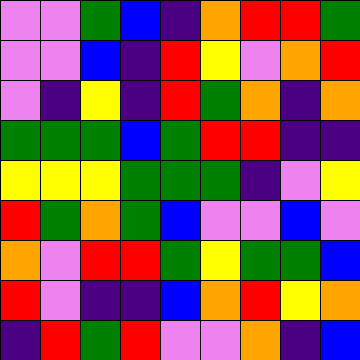[["violet", "violet", "green", "blue", "indigo", "orange", "red", "red", "green"], ["violet", "violet", "blue", "indigo", "red", "yellow", "violet", "orange", "red"], ["violet", "indigo", "yellow", "indigo", "red", "green", "orange", "indigo", "orange"], ["green", "green", "green", "blue", "green", "red", "red", "indigo", "indigo"], ["yellow", "yellow", "yellow", "green", "green", "green", "indigo", "violet", "yellow"], ["red", "green", "orange", "green", "blue", "violet", "violet", "blue", "violet"], ["orange", "violet", "red", "red", "green", "yellow", "green", "green", "blue"], ["red", "violet", "indigo", "indigo", "blue", "orange", "red", "yellow", "orange"], ["indigo", "red", "green", "red", "violet", "violet", "orange", "indigo", "blue"]]